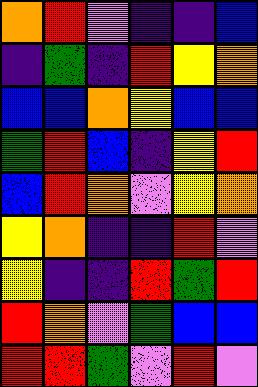[["orange", "red", "violet", "indigo", "indigo", "blue"], ["indigo", "green", "indigo", "red", "yellow", "orange"], ["blue", "blue", "orange", "yellow", "blue", "blue"], ["green", "red", "blue", "indigo", "yellow", "red"], ["blue", "red", "orange", "violet", "yellow", "orange"], ["yellow", "orange", "indigo", "indigo", "red", "violet"], ["yellow", "indigo", "indigo", "red", "green", "red"], ["red", "orange", "violet", "green", "blue", "blue"], ["red", "red", "green", "violet", "red", "violet"]]